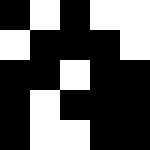[["black", "white", "black", "white", "white"], ["white", "black", "black", "black", "white"], ["black", "black", "white", "black", "black"], ["black", "white", "black", "black", "black"], ["black", "white", "white", "black", "black"]]